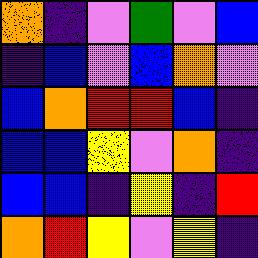[["orange", "indigo", "violet", "green", "violet", "blue"], ["indigo", "blue", "violet", "blue", "orange", "violet"], ["blue", "orange", "red", "red", "blue", "indigo"], ["blue", "blue", "yellow", "violet", "orange", "indigo"], ["blue", "blue", "indigo", "yellow", "indigo", "red"], ["orange", "red", "yellow", "violet", "yellow", "indigo"]]